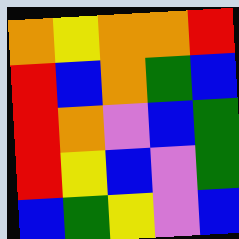[["orange", "yellow", "orange", "orange", "red"], ["red", "blue", "orange", "green", "blue"], ["red", "orange", "violet", "blue", "green"], ["red", "yellow", "blue", "violet", "green"], ["blue", "green", "yellow", "violet", "blue"]]